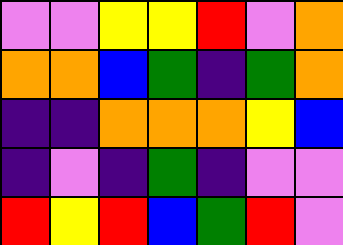[["violet", "violet", "yellow", "yellow", "red", "violet", "orange"], ["orange", "orange", "blue", "green", "indigo", "green", "orange"], ["indigo", "indigo", "orange", "orange", "orange", "yellow", "blue"], ["indigo", "violet", "indigo", "green", "indigo", "violet", "violet"], ["red", "yellow", "red", "blue", "green", "red", "violet"]]